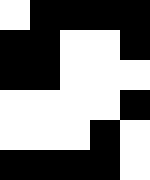[["white", "black", "black", "black", "black"], ["black", "black", "white", "white", "black"], ["black", "black", "white", "white", "white"], ["white", "white", "white", "white", "black"], ["white", "white", "white", "black", "white"], ["black", "black", "black", "black", "white"]]